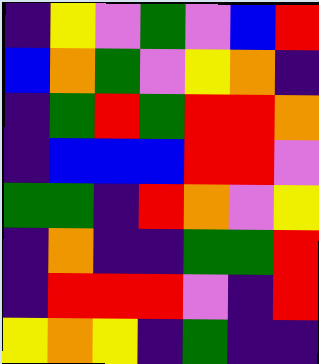[["indigo", "yellow", "violet", "green", "violet", "blue", "red"], ["blue", "orange", "green", "violet", "yellow", "orange", "indigo"], ["indigo", "green", "red", "green", "red", "red", "orange"], ["indigo", "blue", "blue", "blue", "red", "red", "violet"], ["green", "green", "indigo", "red", "orange", "violet", "yellow"], ["indigo", "orange", "indigo", "indigo", "green", "green", "red"], ["indigo", "red", "red", "red", "violet", "indigo", "red"], ["yellow", "orange", "yellow", "indigo", "green", "indigo", "indigo"]]